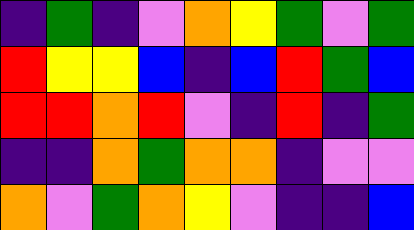[["indigo", "green", "indigo", "violet", "orange", "yellow", "green", "violet", "green"], ["red", "yellow", "yellow", "blue", "indigo", "blue", "red", "green", "blue"], ["red", "red", "orange", "red", "violet", "indigo", "red", "indigo", "green"], ["indigo", "indigo", "orange", "green", "orange", "orange", "indigo", "violet", "violet"], ["orange", "violet", "green", "orange", "yellow", "violet", "indigo", "indigo", "blue"]]